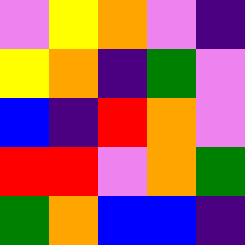[["violet", "yellow", "orange", "violet", "indigo"], ["yellow", "orange", "indigo", "green", "violet"], ["blue", "indigo", "red", "orange", "violet"], ["red", "red", "violet", "orange", "green"], ["green", "orange", "blue", "blue", "indigo"]]